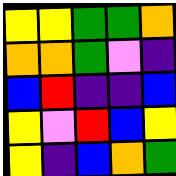[["yellow", "yellow", "green", "green", "orange"], ["orange", "orange", "green", "violet", "indigo"], ["blue", "red", "indigo", "indigo", "blue"], ["yellow", "violet", "red", "blue", "yellow"], ["yellow", "indigo", "blue", "orange", "green"]]